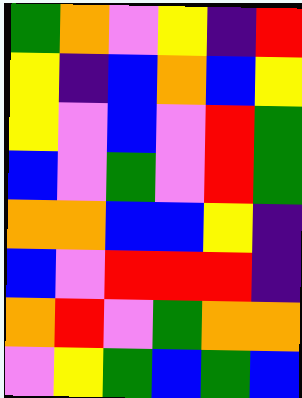[["green", "orange", "violet", "yellow", "indigo", "red"], ["yellow", "indigo", "blue", "orange", "blue", "yellow"], ["yellow", "violet", "blue", "violet", "red", "green"], ["blue", "violet", "green", "violet", "red", "green"], ["orange", "orange", "blue", "blue", "yellow", "indigo"], ["blue", "violet", "red", "red", "red", "indigo"], ["orange", "red", "violet", "green", "orange", "orange"], ["violet", "yellow", "green", "blue", "green", "blue"]]